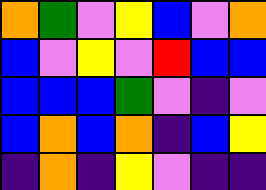[["orange", "green", "violet", "yellow", "blue", "violet", "orange"], ["blue", "violet", "yellow", "violet", "red", "blue", "blue"], ["blue", "blue", "blue", "green", "violet", "indigo", "violet"], ["blue", "orange", "blue", "orange", "indigo", "blue", "yellow"], ["indigo", "orange", "indigo", "yellow", "violet", "indigo", "indigo"]]